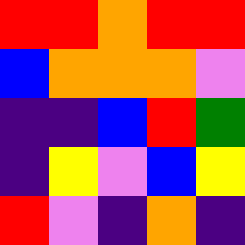[["red", "red", "orange", "red", "red"], ["blue", "orange", "orange", "orange", "violet"], ["indigo", "indigo", "blue", "red", "green"], ["indigo", "yellow", "violet", "blue", "yellow"], ["red", "violet", "indigo", "orange", "indigo"]]